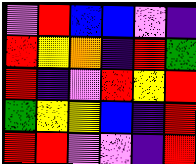[["violet", "red", "blue", "blue", "violet", "indigo"], ["red", "yellow", "orange", "indigo", "red", "green"], ["red", "indigo", "violet", "red", "yellow", "red"], ["green", "yellow", "yellow", "blue", "indigo", "red"], ["red", "red", "violet", "violet", "indigo", "red"]]